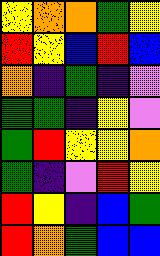[["yellow", "orange", "orange", "green", "yellow"], ["red", "yellow", "blue", "red", "blue"], ["orange", "indigo", "green", "indigo", "violet"], ["green", "green", "indigo", "yellow", "violet"], ["green", "red", "yellow", "yellow", "orange"], ["green", "indigo", "violet", "red", "yellow"], ["red", "yellow", "indigo", "blue", "green"], ["red", "orange", "green", "blue", "blue"]]